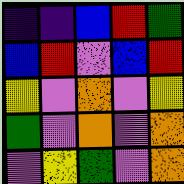[["indigo", "indigo", "blue", "red", "green"], ["blue", "red", "violet", "blue", "red"], ["yellow", "violet", "orange", "violet", "yellow"], ["green", "violet", "orange", "violet", "orange"], ["violet", "yellow", "green", "violet", "orange"]]